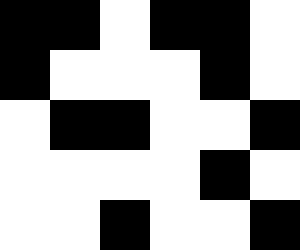[["black", "black", "white", "black", "black", "white"], ["black", "white", "white", "white", "black", "white"], ["white", "black", "black", "white", "white", "black"], ["white", "white", "white", "white", "black", "white"], ["white", "white", "black", "white", "white", "black"]]